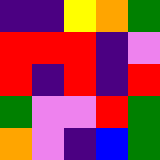[["indigo", "indigo", "yellow", "orange", "green"], ["red", "red", "red", "indigo", "violet"], ["red", "indigo", "red", "indigo", "red"], ["green", "violet", "violet", "red", "green"], ["orange", "violet", "indigo", "blue", "green"]]